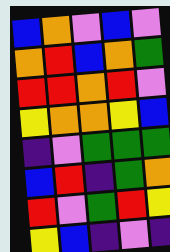[["blue", "orange", "violet", "blue", "violet"], ["orange", "red", "blue", "orange", "green"], ["red", "red", "orange", "red", "violet"], ["yellow", "orange", "orange", "yellow", "blue"], ["indigo", "violet", "green", "green", "green"], ["blue", "red", "indigo", "green", "orange"], ["red", "violet", "green", "red", "yellow"], ["yellow", "blue", "indigo", "violet", "indigo"]]